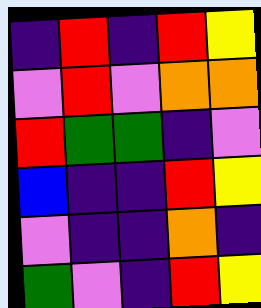[["indigo", "red", "indigo", "red", "yellow"], ["violet", "red", "violet", "orange", "orange"], ["red", "green", "green", "indigo", "violet"], ["blue", "indigo", "indigo", "red", "yellow"], ["violet", "indigo", "indigo", "orange", "indigo"], ["green", "violet", "indigo", "red", "yellow"]]